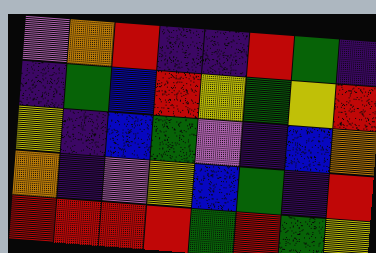[["violet", "orange", "red", "indigo", "indigo", "red", "green", "indigo"], ["indigo", "green", "blue", "red", "yellow", "green", "yellow", "red"], ["yellow", "indigo", "blue", "green", "violet", "indigo", "blue", "orange"], ["orange", "indigo", "violet", "yellow", "blue", "green", "indigo", "red"], ["red", "red", "red", "red", "green", "red", "green", "yellow"]]